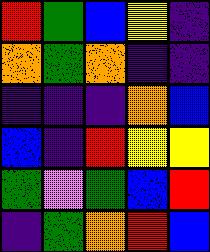[["red", "green", "blue", "yellow", "indigo"], ["orange", "green", "orange", "indigo", "indigo"], ["indigo", "indigo", "indigo", "orange", "blue"], ["blue", "indigo", "red", "yellow", "yellow"], ["green", "violet", "green", "blue", "red"], ["indigo", "green", "orange", "red", "blue"]]